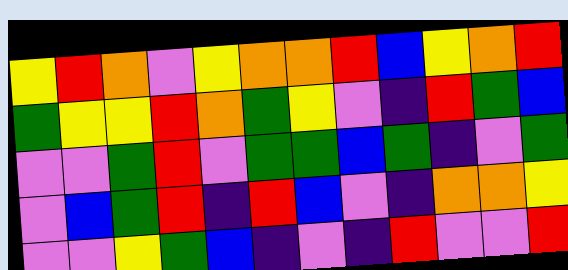[["yellow", "red", "orange", "violet", "yellow", "orange", "orange", "red", "blue", "yellow", "orange", "red"], ["green", "yellow", "yellow", "red", "orange", "green", "yellow", "violet", "indigo", "red", "green", "blue"], ["violet", "violet", "green", "red", "violet", "green", "green", "blue", "green", "indigo", "violet", "green"], ["violet", "blue", "green", "red", "indigo", "red", "blue", "violet", "indigo", "orange", "orange", "yellow"], ["violet", "violet", "yellow", "green", "blue", "indigo", "violet", "indigo", "red", "violet", "violet", "red"]]